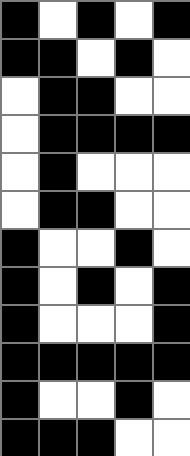[["black", "white", "black", "white", "black"], ["black", "black", "white", "black", "white"], ["white", "black", "black", "white", "white"], ["white", "black", "black", "black", "black"], ["white", "black", "white", "white", "white"], ["white", "black", "black", "white", "white"], ["black", "white", "white", "black", "white"], ["black", "white", "black", "white", "black"], ["black", "white", "white", "white", "black"], ["black", "black", "black", "black", "black"], ["black", "white", "white", "black", "white"], ["black", "black", "black", "white", "white"]]